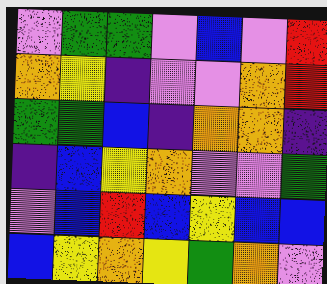[["violet", "green", "green", "violet", "blue", "violet", "red"], ["orange", "yellow", "indigo", "violet", "violet", "orange", "red"], ["green", "green", "blue", "indigo", "orange", "orange", "indigo"], ["indigo", "blue", "yellow", "orange", "violet", "violet", "green"], ["violet", "blue", "red", "blue", "yellow", "blue", "blue"], ["blue", "yellow", "orange", "yellow", "green", "orange", "violet"]]